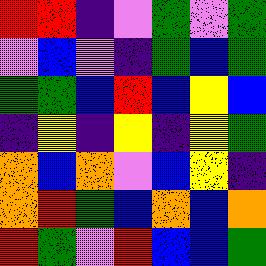[["red", "red", "indigo", "violet", "green", "violet", "green"], ["violet", "blue", "violet", "indigo", "green", "blue", "green"], ["green", "green", "blue", "red", "blue", "yellow", "blue"], ["indigo", "yellow", "indigo", "yellow", "indigo", "yellow", "green"], ["orange", "blue", "orange", "violet", "blue", "yellow", "indigo"], ["orange", "red", "green", "blue", "orange", "blue", "orange"], ["red", "green", "violet", "red", "blue", "blue", "green"]]